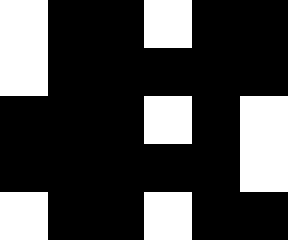[["white", "black", "black", "white", "black", "black"], ["white", "black", "black", "black", "black", "black"], ["black", "black", "black", "white", "black", "white"], ["black", "black", "black", "black", "black", "white"], ["white", "black", "black", "white", "black", "black"]]